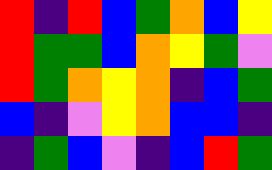[["red", "indigo", "red", "blue", "green", "orange", "blue", "yellow"], ["red", "green", "green", "blue", "orange", "yellow", "green", "violet"], ["red", "green", "orange", "yellow", "orange", "indigo", "blue", "green"], ["blue", "indigo", "violet", "yellow", "orange", "blue", "blue", "indigo"], ["indigo", "green", "blue", "violet", "indigo", "blue", "red", "green"]]